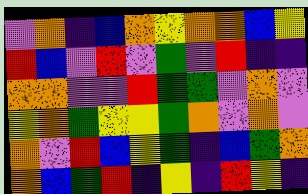[["violet", "orange", "indigo", "blue", "orange", "yellow", "orange", "orange", "blue", "yellow"], ["red", "blue", "violet", "red", "violet", "green", "violet", "red", "indigo", "indigo"], ["orange", "orange", "violet", "violet", "red", "green", "green", "violet", "orange", "violet"], ["yellow", "orange", "green", "yellow", "yellow", "green", "orange", "violet", "orange", "violet"], ["orange", "violet", "red", "blue", "yellow", "green", "indigo", "blue", "green", "orange"], ["orange", "blue", "green", "red", "indigo", "yellow", "indigo", "red", "yellow", "indigo"]]